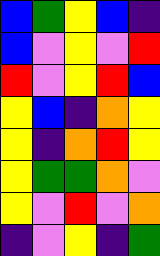[["blue", "green", "yellow", "blue", "indigo"], ["blue", "violet", "yellow", "violet", "red"], ["red", "violet", "yellow", "red", "blue"], ["yellow", "blue", "indigo", "orange", "yellow"], ["yellow", "indigo", "orange", "red", "yellow"], ["yellow", "green", "green", "orange", "violet"], ["yellow", "violet", "red", "violet", "orange"], ["indigo", "violet", "yellow", "indigo", "green"]]